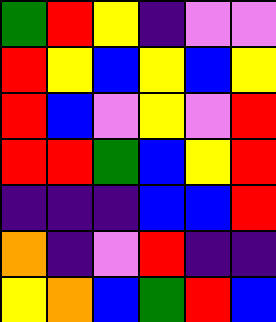[["green", "red", "yellow", "indigo", "violet", "violet"], ["red", "yellow", "blue", "yellow", "blue", "yellow"], ["red", "blue", "violet", "yellow", "violet", "red"], ["red", "red", "green", "blue", "yellow", "red"], ["indigo", "indigo", "indigo", "blue", "blue", "red"], ["orange", "indigo", "violet", "red", "indigo", "indigo"], ["yellow", "orange", "blue", "green", "red", "blue"]]